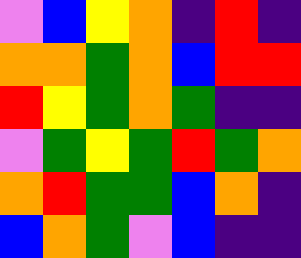[["violet", "blue", "yellow", "orange", "indigo", "red", "indigo"], ["orange", "orange", "green", "orange", "blue", "red", "red"], ["red", "yellow", "green", "orange", "green", "indigo", "indigo"], ["violet", "green", "yellow", "green", "red", "green", "orange"], ["orange", "red", "green", "green", "blue", "orange", "indigo"], ["blue", "orange", "green", "violet", "blue", "indigo", "indigo"]]